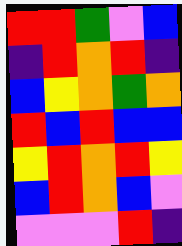[["red", "red", "green", "violet", "blue"], ["indigo", "red", "orange", "red", "indigo"], ["blue", "yellow", "orange", "green", "orange"], ["red", "blue", "red", "blue", "blue"], ["yellow", "red", "orange", "red", "yellow"], ["blue", "red", "orange", "blue", "violet"], ["violet", "violet", "violet", "red", "indigo"]]